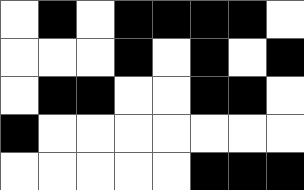[["white", "black", "white", "black", "black", "black", "black", "white"], ["white", "white", "white", "black", "white", "black", "white", "black"], ["white", "black", "black", "white", "white", "black", "black", "white"], ["black", "white", "white", "white", "white", "white", "white", "white"], ["white", "white", "white", "white", "white", "black", "black", "black"]]